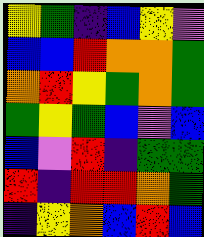[["yellow", "green", "indigo", "blue", "yellow", "violet"], ["blue", "blue", "red", "orange", "orange", "green"], ["orange", "red", "yellow", "green", "orange", "green"], ["green", "yellow", "green", "blue", "violet", "blue"], ["blue", "violet", "red", "indigo", "green", "green"], ["red", "indigo", "red", "red", "orange", "green"], ["indigo", "yellow", "orange", "blue", "red", "blue"]]